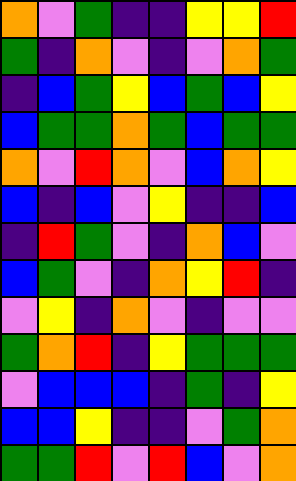[["orange", "violet", "green", "indigo", "indigo", "yellow", "yellow", "red"], ["green", "indigo", "orange", "violet", "indigo", "violet", "orange", "green"], ["indigo", "blue", "green", "yellow", "blue", "green", "blue", "yellow"], ["blue", "green", "green", "orange", "green", "blue", "green", "green"], ["orange", "violet", "red", "orange", "violet", "blue", "orange", "yellow"], ["blue", "indigo", "blue", "violet", "yellow", "indigo", "indigo", "blue"], ["indigo", "red", "green", "violet", "indigo", "orange", "blue", "violet"], ["blue", "green", "violet", "indigo", "orange", "yellow", "red", "indigo"], ["violet", "yellow", "indigo", "orange", "violet", "indigo", "violet", "violet"], ["green", "orange", "red", "indigo", "yellow", "green", "green", "green"], ["violet", "blue", "blue", "blue", "indigo", "green", "indigo", "yellow"], ["blue", "blue", "yellow", "indigo", "indigo", "violet", "green", "orange"], ["green", "green", "red", "violet", "red", "blue", "violet", "orange"]]